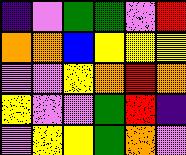[["indigo", "violet", "green", "green", "violet", "red"], ["orange", "orange", "blue", "yellow", "yellow", "yellow"], ["violet", "violet", "yellow", "orange", "red", "orange"], ["yellow", "violet", "violet", "green", "red", "indigo"], ["violet", "yellow", "yellow", "green", "orange", "violet"]]